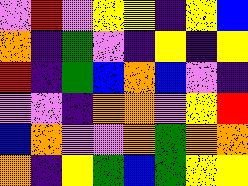[["violet", "red", "violet", "yellow", "yellow", "indigo", "yellow", "blue"], ["orange", "indigo", "green", "violet", "indigo", "yellow", "indigo", "yellow"], ["red", "indigo", "green", "blue", "orange", "blue", "violet", "indigo"], ["violet", "violet", "indigo", "orange", "orange", "violet", "yellow", "red"], ["blue", "orange", "violet", "violet", "orange", "green", "orange", "orange"], ["orange", "indigo", "yellow", "green", "blue", "green", "yellow", "yellow"]]